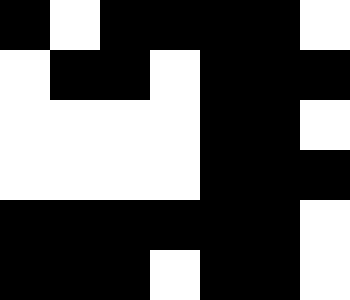[["black", "white", "black", "black", "black", "black", "white"], ["white", "black", "black", "white", "black", "black", "black"], ["white", "white", "white", "white", "black", "black", "white"], ["white", "white", "white", "white", "black", "black", "black"], ["black", "black", "black", "black", "black", "black", "white"], ["black", "black", "black", "white", "black", "black", "white"]]